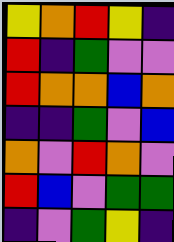[["yellow", "orange", "red", "yellow", "indigo"], ["red", "indigo", "green", "violet", "violet"], ["red", "orange", "orange", "blue", "orange"], ["indigo", "indigo", "green", "violet", "blue"], ["orange", "violet", "red", "orange", "violet"], ["red", "blue", "violet", "green", "green"], ["indigo", "violet", "green", "yellow", "indigo"]]